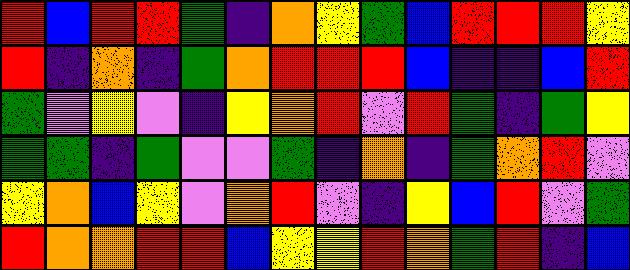[["red", "blue", "red", "red", "green", "indigo", "orange", "yellow", "green", "blue", "red", "red", "red", "yellow"], ["red", "indigo", "orange", "indigo", "green", "orange", "red", "red", "red", "blue", "indigo", "indigo", "blue", "red"], ["green", "violet", "yellow", "violet", "indigo", "yellow", "orange", "red", "violet", "red", "green", "indigo", "green", "yellow"], ["green", "green", "indigo", "green", "violet", "violet", "green", "indigo", "orange", "indigo", "green", "orange", "red", "violet"], ["yellow", "orange", "blue", "yellow", "violet", "orange", "red", "violet", "indigo", "yellow", "blue", "red", "violet", "green"], ["red", "orange", "orange", "red", "red", "blue", "yellow", "yellow", "red", "orange", "green", "red", "indigo", "blue"]]